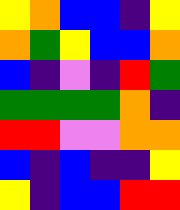[["yellow", "orange", "blue", "blue", "indigo", "yellow"], ["orange", "green", "yellow", "blue", "blue", "orange"], ["blue", "indigo", "violet", "indigo", "red", "green"], ["green", "green", "green", "green", "orange", "indigo"], ["red", "red", "violet", "violet", "orange", "orange"], ["blue", "indigo", "blue", "indigo", "indigo", "yellow"], ["yellow", "indigo", "blue", "blue", "red", "red"]]